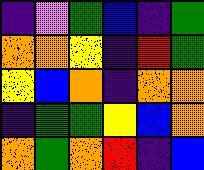[["indigo", "violet", "green", "blue", "indigo", "green"], ["orange", "orange", "yellow", "indigo", "red", "green"], ["yellow", "blue", "orange", "indigo", "orange", "orange"], ["indigo", "green", "green", "yellow", "blue", "orange"], ["orange", "green", "orange", "red", "indigo", "blue"]]